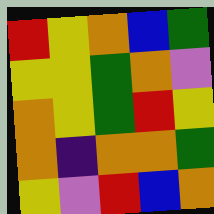[["red", "yellow", "orange", "blue", "green"], ["yellow", "yellow", "green", "orange", "violet"], ["orange", "yellow", "green", "red", "yellow"], ["orange", "indigo", "orange", "orange", "green"], ["yellow", "violet", "red", "blue", "orange"]]